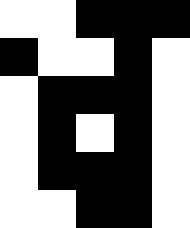[["white", "white", "black", "black", "black"], ["black", "white", "white", "black", "white"], ["white", "black", "black", "black", "white"], ["white", "black", "white", "black", "white"], ["white", "black", "black", "black", "white"], ["white", "white", "black", "black", "white"]]